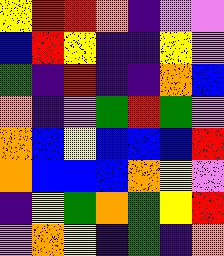[["yellow", "red", "red", "orange", "indigo", "violet", "violet"], ["blue", "red", "yellow", "indigo", "indigo", "yellow", "violet"], ["green", "indigo", "red", "indigo", "indigo", "orange", "blue"], ["orange", "indigo", "violet", "green", "red", "green", "violet"], ["orange", "blue", "yellow", "blue", "blue", "blue", "red"], ["orange", "blue", "blue", "blue", "orange", "yellow", "violet"], ["indigo", "yellow", "green", "orange", "green", "yellow", "red"], ["violet", "orange", "yellow", "indigo", "green", "indigo", "orange"]]